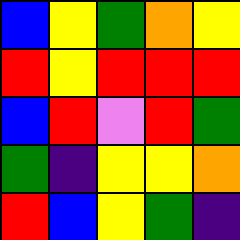[["blue", "yellow", "green", "orange", "yellow"], ["red", "yellow", "red", "red", "red"], ["blue", "red", "violet", "red", "green"], ["green", "indigo", "yellow", "yellow", "orange"], ["red", "blue", "yellow", "green", "indigo"]]